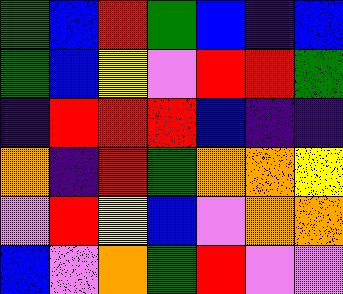[["green", "blue", "red", "green", "blue", "indigo", "blue"], ["green", "blue", "yellow", "violet", "red", "red", "green"], ["indigo", "red", "red", "red", "blue", "indigo", "indigo"], ["orange", "indigo", "red", "green", "orange", "orange", "yellow"], ["violet", "red", "yellow", "blue", "violet", "orange", "orange"], ["blue", "violet", "orange", "green", "red", "violet", "violet"]]